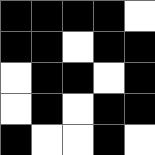[["black", "black", "black", "black", "white"], ["black", "black", "white", "black", "black"], ["white", "black", "black", "white", "black"], ["white", "black", "white", "black", "black"], ["black", "white", "white", "black", "white"]]